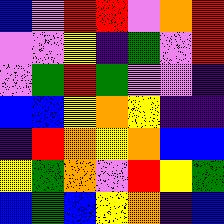[["blue", "violet", "red", "red", "violet", "orange", "red"], ["violet", "violet", "yellow", "indigo", "green", "violet", "red"], ["violet", "green", "red", "green", "violet", "violet", "indigo"], ["blue", "blue", "yellow", "orange", "yellow", "indigo", "indigo"], ["indigo", "red", "orange", "yellow", "orange", "blue", "blue"], ["yellow", "green", "orange", "violet", "red", "yellow", "green"], ["blue", "green", "blue", "yellow", "orange", "indigo", "blue"]]